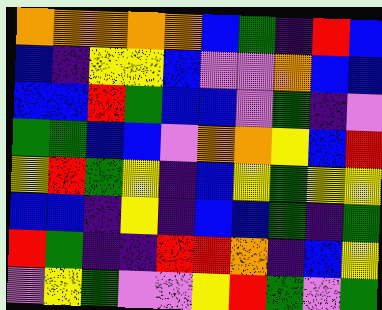[["orange", "orange", "orange", "orange", "orange", "blue", "green", "indigo", "red", "blue"], ["blue", "indigo", "yellow", "yellow", "blue", "violet", "violet", "orange", "blue", "blue"], ["blue", "blue", "red", "green", "blue", "blue", "violet", "green", "indigo", "violet"], ["green", "green", "blue", "blue", "violet", "orange", "orange", "yellow", "blue", "red"], ["yellow", "red", "green", "yellow", "indigo", "blue", "yellow", "green", "yellow", "yellow"], ["blue", "blue", "indigo", "yellow", "indigo", "blue", "blue", "green", "indigo", "green"], ["red", "green", "indigo", "indigo", "red", "red", "orange", "indigo", "blue", "yellow"], ["violet", "yellow", "green", "violet", "violet", "yellow", "red", "green", "violet", "green"]]